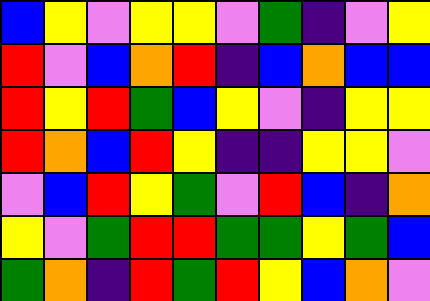[["blue", "yellow", "violet", "yellow", "yellow", "violet", "green", "indigo", "violet", "yellow"], ["red", "violet", "blue", "orange", "red", "indigo", "blue", "orange", "blue", "blue"], ["red", "yellow", "red", "green", "blue", "yellow", "violet", "indigo", "yellow", "yellow"], ["red", "orange", "blue", "red", "yellow", "indigo", "indigo", "yellow", "yellow", "violet"], ["violet", "blue", "red", "yellow", "green", "violet", "red", "blue", "indigo", "orange"], ["yellow", "violet", "green", "red", "red", "green", "green", "yellow", "green", "blue"], ["green", "orange", "indigo", "red", "green", "red", "yellow", "blue", "orange", "violet"]]